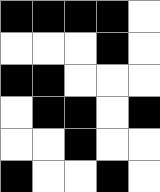[["black", "black", "black", "black", "white"], ["white", "white", "white", "black", "white"], ["black", "black", "white", "white", "white"], ["white", "black", "black", "white", "black"], ["white", "white", "black", "white", "white"], ["black", "white", "white", "black", "white"]]